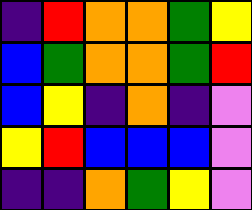[["indigo", "red", "orange", "orange", "green", "yellow"], ["blue", "green", "orange", "orange", "green", "red"], ["blue", "yellow", "indigo", "orange", "indigo", "violet"], ["yellow", "red", "blue", "blue", "blue", "violet"], ["indigo", "indigo", "orange", "green", "yellow", "violet"]]